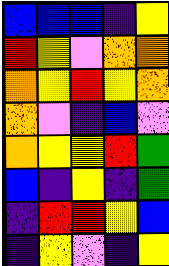[["blue", "blue", "blue", "indigo", "yellow"], ["red", "yellow", "violet", "orange", "orange"], ["orange", "yellow", "red", "yellow", "orange"], ["orange", "violet", "indigo", "blue", "violet"], ["orange", "yellow", "yellow", "red", "green"], ["blue", "indigo", "yellow", "indigo", "green"], ["indigo", "red", "red", "yellow", "blue"], ["indigo", "yellow", "violet", "indigo", "yellow"]]